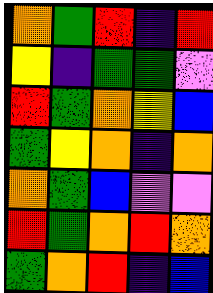[["orange", "green", "red", "indigo", "red"], ["yellow", "indigo", "green", "green", "violet"], ["red", "green", "orange", "yellow", "blue"], ["green", "yellow", "orange", "indigo", "orange"], ["orange", "green", "blue", "violet", "violet"], ["red", "green", "orange", "red", "orange"], ["green", "orange", "red", "indigo", "blue"]]